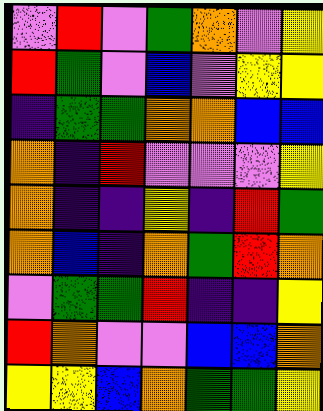[["violet", "red", "violet", "green", "orange", "violet", "yellow"], ["red", "green", "violet", "blue", "violet", "yellow", "yellow"], ["indigo", "green", "green", "orange", "orange", "blue", "blue"], ["orange", "indigo", "red", "violet", "violet", "violet", "yellow"], ["orange", "indigo", "indigo", "yellow", "indigo", "red", "green"], ["orange", "blue", "indigo", "orange", "green", "red", "orange"], ["violet", "green", "green", "red", "indigo", "indigo", "yellow"], ["red", "orange", "violet", "violet", "blue", "blue", "orange"], ["yellow", "yellow", "blue", "orange", "green", "green", "yellow"]]